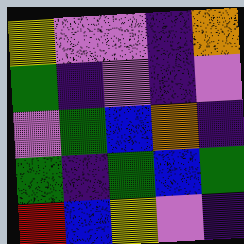[["yellow", "violet", "violet", "indigo", "orange"], ["green", "indigo", "violet", "indigo", "violet"], ["violet", "green", "blue", "orange", "indigo"], ["green", "indigo", "green", "blue", "green"], ["red", "blue", "yellow", "violet", "indigo"]]